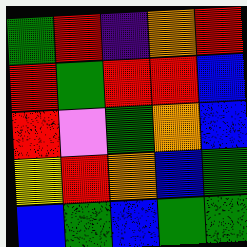[["green", "red", "indigo", "orange", "red"], ["red", "green", "red", "red", "blue"], ["red", "violet", "green", "orange", "blue"], ["yellow", "red", "orange", "blue", "green"], ["blue", "green", "blue", "green", "green"]]